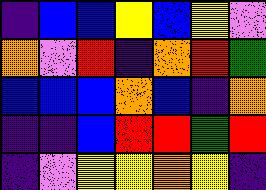[["indigo", "blue", "blue", "yellow", "blue", "yellow", "violet"], ["orange", "violet", "red", "indigo", "orange", "red", "green"], ["blue", "blue", "blue", "orange", "blue", "indigo", "orange"], ["indigo", "indigo", "blue", "red", "red", "green", "red"], ["indigo", "violet", "yellow", "yellow", "orange", "yellow", "indigo"]]